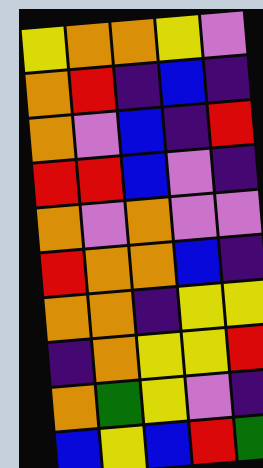[["yellow", "orange", "orange", "yellow", "violet"], ["orange", "red", "indigo", "blue", "indigo"], ["orange", "violet", "blue", "indigo", "red"], ["red", "red", "blue", "violet", "indigo"], ["orange", "violet", "orange", "violet", "violet"], ["red", "orange", "orange", "blue", "indigo"], ["orange", "orange", "indigo", "yellow", "yellow"], ["indigo", "orange", "yellow", "yellow", "red"], ["orange", "green", "yellow", "violet", "indigo"], ["blue", "yellow", "blue", "red", "green"]]